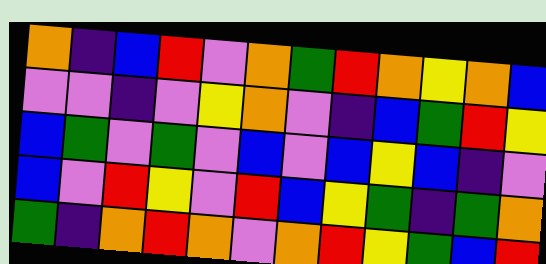[["orange", "indigo", "blue", "red", "violet", "orange", "green", "red", "orange", "yellow", "orange", "blue"], ["violet", "violet", "indigo", "violet", "yellow", "orange", "violet", "indigo", "blue", "green", "red", "yellow"], ["blue", "green", "violet", "green", "violet", "blue", "violet", "blue", "yellow", "blue", "indigo", "violet"], ["blue", "violet", "red", "yellow", "violet", "red", "blue", "yellow", "green", "indigo", "green", "orange"], ["green", "indigo", "orange", "red", "orange", "violet", "orange", "red", "yellow", "green", "blue", "red"]]